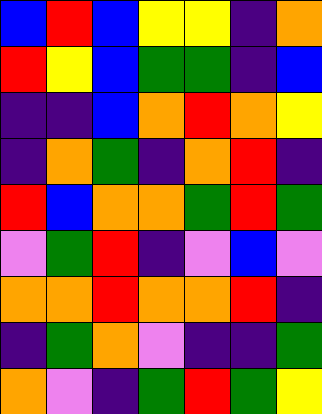[["blue", "red", "blue", "yellow", "yellow", "indigo", "orange"], ["red", "yellow", "blue", "green", "green", "indigo", "blue"], ["indigo", "indigo", "blue", "orange", "red", "orange", "yellow"], ["indigo", "orange", "green", "indigo", "orange", "red", "indigo"], ["red", "blue", "orange", "orange", "green", "red", "green"], ["violet", "green", "red", "indigo", "violet", "blue", "violet"], ["orange", "orange", "red", "orange", "orange", "red", "indigo"], ["indigo", "green", "orange", "violet", "indigo", "indigo", "green"], ["orange", "violet", "indigo", "green", "red", "green", "yellow"]]